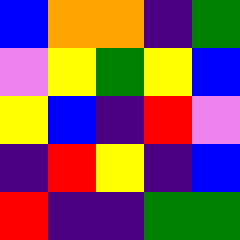[["blue", "orange", "orange", "indigo", "green"], ["violet", "yellow", "green", "yellow", "blue"], ["yellow", "blue", "indigo", "red", "violet"], ["indigo", "red", "yellow", "indigo", "blue"], ["red", "indigo", "indigo", "green", "green"]]